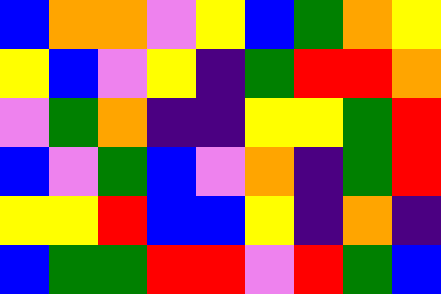[["blue", "orange", "orange", "violet", "yellow", "blue", "green", "orange", "yellow"], ["yellow", "blue", "violet", "yellow", "indigo", "green", "red", "red", "orange"], ["violet", "green", "orange", "indigo", "indigo", "yellow", "yellow", "green", "red"], ["blue", "violet", "green", "blue", "violet", "orange", "indigo", "green", "red"], ["yellow", "yellow", "red", "blue", "blue", "yellow", "indigo", "orange", "indigo"], ["blue", "green", "green", "red", "red", "violet", "red", "green", "blue"]]